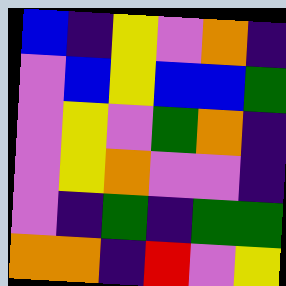[["blue", "indigo", "yellow", "violet", "orange", "indigo"], ["violet", "blue", "yellow", "blue", "blue", "green"], ["violet", "yellow", "violet", "green", "orange", "indigo"], ["violet", "yellow", "orange", "violet", "violet", "indigo"], ["violet", "indigo", "green", "indigo", "green", "green"], ["orange", "orange", "indigo", "red", "violet", "yellow"]]